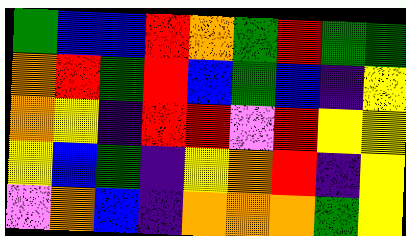[["green", "blue", "blue", "red", "orange", "green", "red", "green", "green"], ["orange", "red", "green", "red", "blue", "green", "blue", "indigo", "yellow"], ["orange", "yellow", "indigo", "red", "red", "violet", "red", "yellow", "yellow"], ["yellow", "blue", "green", "indigo", "yellow", "orange", "red", "indigo", "yellow"], ["violet", "orange", "blue", "indigo", "orange", "orange", "orange", "green", "yellow"]]